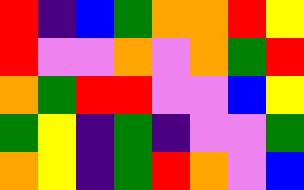[["red", "indigo", "blue", "green", "orange", "orange", "red", "yellow"], ["red", "violet", "violet", "orange", "violet", "orange", "green", "red"], ["orange", "green", "red", "red", "violet", "violet", "blue", "yellow"], ["green", "yellow", "indigo", "green", "indigo", "violet", "violet", "green"], ["orange", "yellow", "indigo", "green", "red", "orange", "violet", "blue"]]